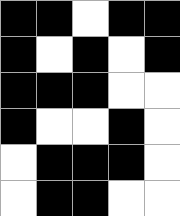[["black", "black", "white", "black", "black"], ["black", "white", "black", "white", "black"], ["black", "black", "black", "white", "white"], ["black", "white", "white", "black", "white"], ["white", "black", "black", "black", "white"], ["white", "black", "black", "white", "white"]]